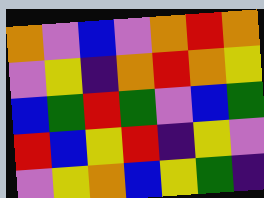[["orange", "violet", "blue", "violet", "orange", "red", "orange"], ["violet", "yellow", "indigo", "orange", "red", "orange", "yellow"], ["blue", "green", "red", "green", "violet", "blue", "green"], ["red", "blue", "yellow", "red", "indigo", "yellow", "violet"], ["violet", "yellow", "orange", "blue", "yellow", "green", "indigo"]]